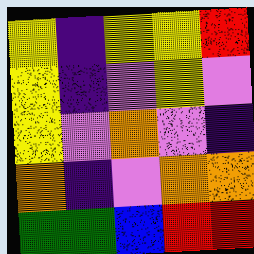[["yellow", "indigo", "yellow", "yellow", "red"], ["yellow", "indigo", "violet", "yellow", "violet"], ["yellow", "violet", "orange", "violet", "indigo"], ["orange", "indigo", "violet", "orange", "orange"], ["green", "green", "blue", "red", "red"]]